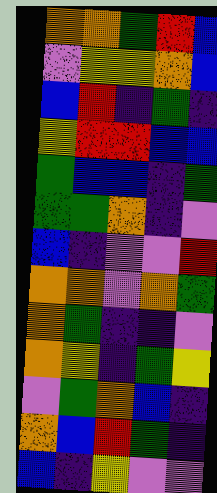[["orange", "orange", "green", "red", "blue"], ["violet", "yellow", "yellow", "orange", "blue"], ["blue", "red", "indigo", "green", "indigo"], ["yellow", "red", "red", "blue", "blue"], ["green", "blue", "blue", "indigo", "green"], ["green", "green", "orange", "indigo", "violet"], ["blue", "indigo", "violet", "violet", "red"], ["orange", "orange", "violet", "orange", "green"], ["orange", "green", "indigo", "indigo", "violet"], ["orange", "yellow", "indigo", "green", "yellow"], ["violet", "green", "orange", "blue", "indigo"], ["orange", "blue", "red", "green", "indigo"], ["blue", "indigo", "yellow", "violet", "violet"]]